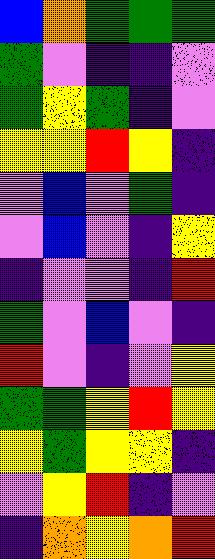[["blue", "orange", "green", "green", "green"], ["green", "violet", "indigo", "indigo", "violet"], ["green", "yellow", "green", "indigo", "violet"], ["yellow", "yellow", "red", "yellow", "indigo"], ["violet", "blue", "violet", "green", "indigo"], ["violet", "blue", "violet", "indigo", "yellow"], ["indigo", "violet", "violet", "indigo", "red"], ["green", "violet", "blue", "violet", "indigo"], ["red", "violet", "indigo", "violet", "yellow"], ["green", "green", "yellow", "red", "yellow"], ["yellow", "green", "yellow", "yellow", "indigo"], ["violet", "yellow", "red", "indigo", "violet"], ["indigo", "orange", "yellow", "orange", "red"]]